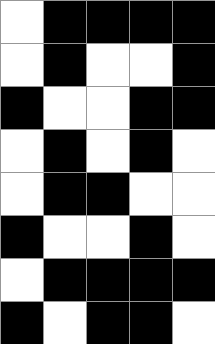[["white", "black", "black", "black", "black"], ["white", "black", "white", "white", "black"], ["black", "white", "white", "black", "black"], ["white", "black", "white", "black", "white"], ["white", "black", "black", "white", "white"], ["black", "white", "white", "black", "white"], ["white", "black", "black", "black", "black"], ["black", "white", "black", "black", "white"]]